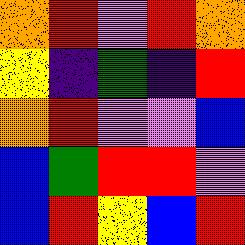[["orange", "red", "violet", "red", "orange"], ["yellow", "indigo", "green", "indigo", "red"], ["orange", "red", "violet", "violet", "blue"], ["blue", "green", "red", "red", "violet"], ["blue", "red", "yellow", "blue", "red"]]